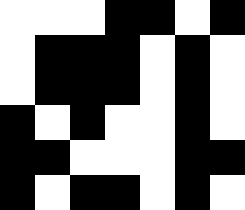[["white", "white", "white", "black", "black", "white", "black"], ["white", "black", "black", "black", "white", "black", "white"], ["white", "black", "black", "black", "white", "black", "white"], ["black", "white", "black", "white", "white", "black", "white"], ["black", "black", "white", "white", "white", "black", "black"], ["black", "white", "black", "black", "white", "black", "white"]]